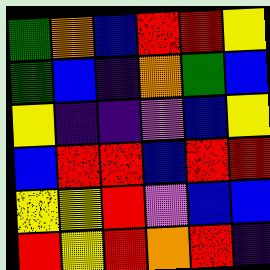[["green", "orange", "blue", "red", "red", "yellow"], ["green", "blue", "indigo", "orange", "green", "blue"], ["yellow", "indigo", "indigo", "violet", "blue", "yellow"], ["blue", "red", "red", "blue", "red", "red"], ["yellow", "yellow", "red", "violet", "blue", "blue"], ["red", "yellow", "red", "orange", "red", "indigo"]]